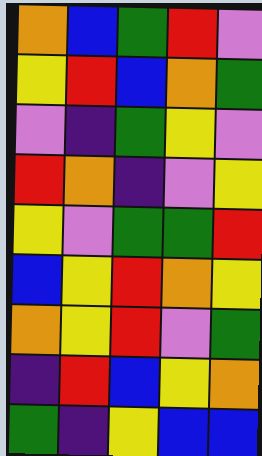[["orange", "blue", "green", "red", "violet"], ["yellow", "red", "blue", "orange", "green"], ["violet", "indigo", "green", "yellow", "violet"], ["red", "orange", "indigo", "violet", "yellow"], ["yellow", "violet", "green", "green", "red"], ["blue", "yellow", "red", "orange", "yellow"], ["orange", "yellow", "red", "violet", "green"], ["indigo", "red", "blue", "yellow", "orange"], ["green", "indigo", "yellow", "blue", "blue"]]